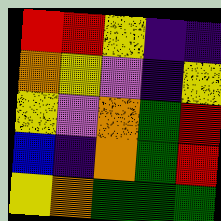[["red", "red", "yellow", "indigo", "indigo"], ["orange", "yellow", "violet", "indigo", "yellow"], ["yellow", "violet", "orange", "green", "red"], ["blue", "indigo", "orange", "green", "red"], ["yellow", "orange", "green", "green", "green"]]